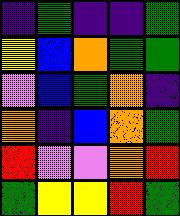[["indigo", "green", "indigo", "indigo", "green"], ["yellow", "blue", "orange", "green", "green"], ["violet", "blue", "green", "orange", "indigo"], ["orange", "indigo", "blue", "orange", "green"], ["red", "violet", "violet", "orange", "red"], ["green", "yellow", "yellow", "red", "green"]]